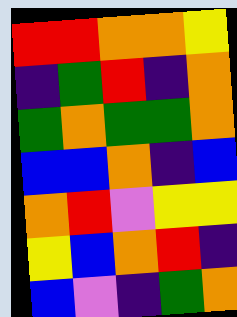[["red", "red", "orange", "orange", "yellow"], ["indigo", "green", "red", "indigo", "orange"], ["green", "orange", "green", "green", "orange"], ["blue", "blue", "orange", "indigo", "blue"], ["orange", "red", "violet", "yellow", "yellow"], ["yellow", "blue", "orange", "red", "indigo"], ["blue", "violet", "indigo", "green", "orange"]]